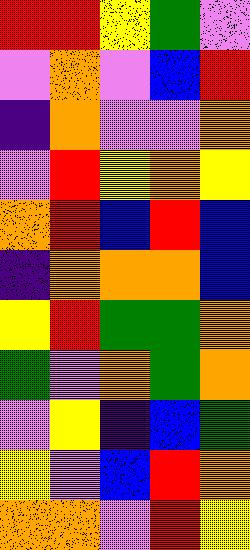[["red", "red", "yellow", "green", "violet"], ["violet", "orange", "violet", "blue", "red"], ["indigo", "orange", "violet", "violet", "orange"], ["violet", "red", "yellow", "orange", "yellow"], ["orange", "red", "blue", "red", "blue"], ["indigo", "orange", "orange", "orange", "blue"], ["yellow", "red", "green", "green", "orange"], ["green", "violet", "orange", "green", "orange"], ["violet", "yellow", "indigo", "blue", "green"], ["yellow", "violet", "blue", "red", "orange"], ["orange", "orange", "violet", "red", "yellow"]]